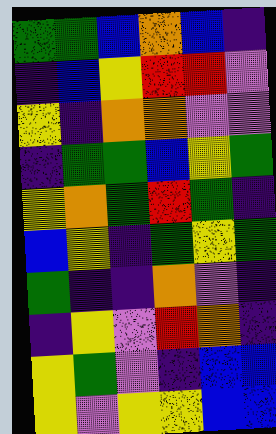[["green", "green", "blue", "orange", "blue", "indigo"], ["indigo", "blue", "yellow", "red", "red", "violet"], ["yellow", "indigo", "orange", "orange", "violet", "violet"], ["indigo", "green", "green", "blue", "yellow", "green"], ["yellow", "orange", "green", "red", "green", "indigo"], ["blue", "yellow", "indigo", "green", "yellow", "green"], ["green", "indigo", "indigo", "orange", "violet", "indigo"], ["indigo", "yellow", "violet", "red", "orange", "indigo"], ["yellow", "green", "violet", "indigo", "blue", "blue"], ["yellow", "violet", "yellow", "yellow", "blue", "blue"]]